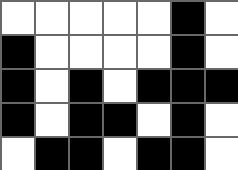[["white", "white", "white", "white", "white", "black", "white"], ["black", "white", "white", "white", "white", "black", "white"], ["black", "white", "black", "white", "black", "black", "black"], ["black", "white", "black", "black", "white", "black", "white"], ["white", "black", "black", "white", "black", "black", "white"]]